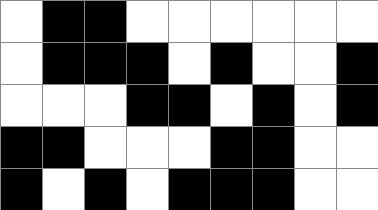[["white", "black", "black", "white", "white", "white", "white", "white", "white"], ["white", "black", "black", "black", "white", "black", "white", "white", "black"], ["white", "white", "white", "black", "black", "white", "black", "white", "black"], ["black", "black", "white", "white", "white", "black", "black", "white", "white"], ["black", "white", "black", "white", "black", "black", "black", "white", "white"]]